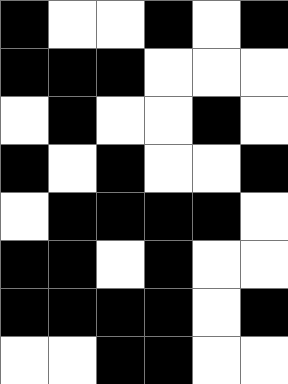[["black", "white", "white", "black", "white", "black"], ["black", "black", "black", "white", "white", "white"], ["white", "black", "white", "white", "black", "white"], ["black", "white", "black", "white", "white", "black"], ["white", "black", "black", "black", "black", "white"], ["black", "black", "white", "black", "white", "white"], ["black", "black", "black", "black", "white", "black"], ["white", "white", "black", "black", "white", "white"]]